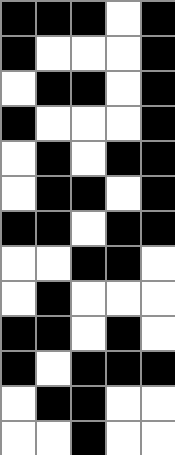[["black", "black", "black", "white", "black"], ["black", "white", "white", "white", "black"], ["white", "black", "black", "white", "black"], ["black", "white", "white", "white", "black"], ["white", "black", "white", "black", "black"], ["white", "black", "black", "white", "black"], ["black", "black", "white", "black", "black"], ["white", "white", "black", "black", "white"], ["white", "black", "white", "white", "white"], ["black", "black", "white", "black", "white"], ["black", "white", "black", "black", "black"], ["white", "black", "black", "white", "white"], ["white", "white", "black", "white", "white"]]